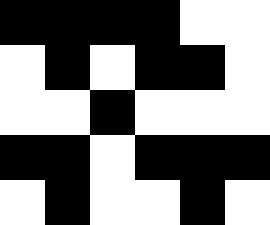[["black", "black", "black", "black", "white", "white"], ["white", "black", "white", "black", "black", "white"], ["white", "white", "black", "white", "white", "white"], ["black", "black", "white", "black", "black", "black"], ["white", "black", "white", "white", "black", "white"]]